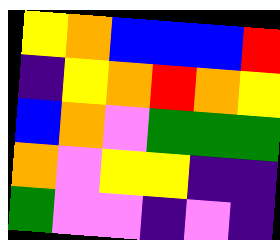[["yellow", "orange", "blue", "blue", "blue", "red"], ["indigo", "yellow", "orange", "red", "orange", "yellow"], ["blue", "orange", "violet", "green", "green", "green"], ["orange", "violet", "yellow", "yellow", "indigo", "indigo"], ["green", "violet", "violet", "indigo", "violet", "indigo"]]